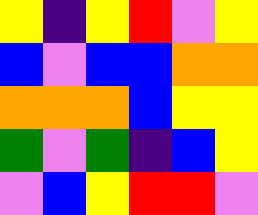[["yellow", "indigo", "yellow", "red", "violet", "yellow"], ["blue", "violet", "blue", "blue", "orange", "orange"], ["orange", "orange", "orange", "blue", "yellow", "yellow"], ["green", "violet", "green", "indigo", "blue", "yellow"], ["violet", "blue", "yellow", "red", "red", "violet"]]